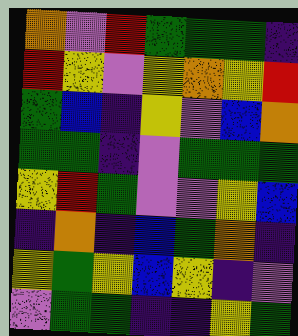[["orange", "violet", "red", "green", "green", "green", "indigo"], ["red", "yellow", "violet", "yellow", "orange", "yellow", "red"], ["green", "blue", "indigo", "yellow", "violet", "blue", "orange"], ["green", "green", "indigo", "violet", "green", "green", "green"], ["yellow", "red", "green", "violet", "violet", "yellow", "blue"], ["indigo", "orange", "indigo", "blue", "green", "orange", "indigo"], ["yellow", "green", "yellow", "blue", "yellow", "indigo", "violet"], ["violet", "green", "green", "indigo", "indigo", "yellow", "green"]]